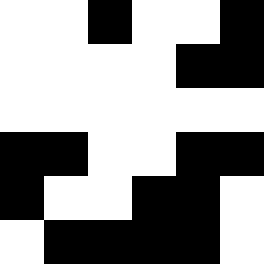[["white", "white", "black", "white", "white", "black"], ["white", "white", "white", "white", "black", "black"], ["white", "white", "white", "white", "white", "white"], ["black", "black", "white", "white", "black", "black"], ["black", "white", "white", "black", "black", "white"], ["white", "black", "black", "black", "black", "white"]]